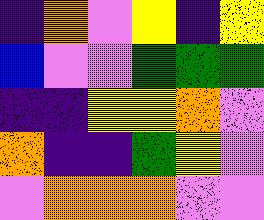[["indigo", "orange", "violet", "yellow", "indigo", "yellow"], ["blue", "violet", "violet", "green", "green", "green"], ["indigo", "indigo", "yellow", "yellow", "orange", "violet"], ["orange", "indigo", "indigo", "green", "yellow", "violet"], ["violet", "orange", "orange", "orange", "violet", "violet"]]